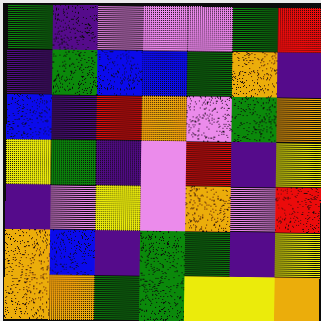[["green", "indigo", "violet", "violet", "violet", "green", "red"], ["indigo", "green", "blue", "blue", "green", "orange", "indigo"], ["blue", "indigo", "red", "orange", "violet", "green", "orange"], ["yellow", "green", "indigo", "violet", "red", "indigo", "yellow"], ["indigo", "violet", "yellow", "violet", "orange", "violet", "red"], ["orange", "blue", "indigo", "green", "green", "indigo", "yellow"], ["orange", "orange", "green", "green", "yellow", "yellow", "orange"]]